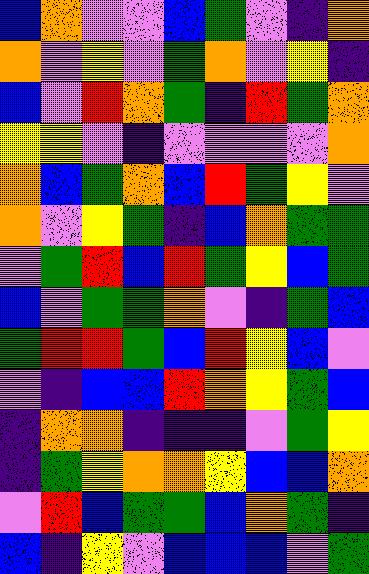[["blue", "orange", "violet", "violet", "blue", "green", "violet", "indigo", "orange"], ["orange", "violet", "yellow", "violet", "green", "orange", "violet", "yellow", "indigo"], ["blue", "violet", "red", "orange", "green", "indigo", "red", "green", "orange"], ["yellow", "yellow", "violet", "indigo", "violet", "violet", "violet", "violet", "orange"], ["orange", "blue", "green", "orange", "blue", "red", "green", "yellow", "violet"], ["orange", "violet", "yellow", "green", "indigo", "blue", "orange", "green", "green"], ["violet", "green", "red", "blue", "red", "green", "yellow", "blue", "green"], ["blue", "violet", "green", "green", "orange", "violet", "indigo", "green", "blue"], ["green", "red", "red", "green", "blue", "red", "yellow", "blue", "violet"], ["violet", "indigo", "blue", "blue", "red", "orange", "yellow", "green", "blue"], ["indigo", "orange", "orange", "indigo", "indigo", "indigo", "violet", "green", "yellow"], ["indigo", "green", "yellow", "orange", "orange", "yellow", "blue", "blue", "orange"], ["violet", "red", "blue", "green", "green", "blue", "orange", "green", "indigo"], ["blue", "indigo", "yellow", "violet", "blue", "blue", "blue", "violet", "green"]]